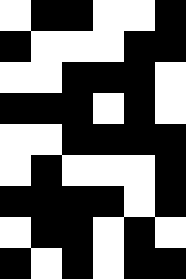[["white", "black", "black", "white", "white", "black"], ["black", "white", "white", "white", "black", "black"], ["white", "white", "black", "black", "black", "white"], ["black", "black", "black", "white", "black", "white"], ["white", "white", "black", "black", "black", "black"], ["white", "black", "white", "white", "white", "black"], ["black", "black", "black", "black", "white", "black"], ["white", "black", "black", "white", "black", "white"], ["black", "white", "black", "white", "black", "black"]]